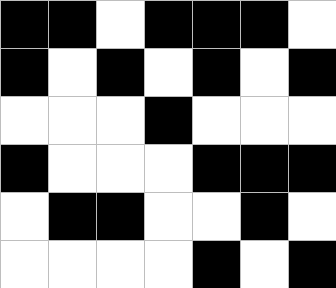[["black", "black", "white", "black", "black", "black", "white"], ["black", "white", "black", "white", "black", "white", "black"], ["white", "white", "white", "black", "white", "white", "white"], ["black", "white", "white", "white", "black", "black", "black"], ["white", "black", "black", "white", "white", "black", "white"], ["white", "white", "white", "white", "black", "white", "black"]]